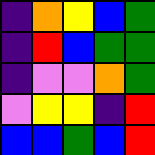[["indigo", "orange", "yellow", "blue", "green"], ["indigo", "red", "blue", "green", "green"], ["indigo", "violet", "violet", "orange", "green"], ["violet", "yellow", "yellow", "indigo", "red"], ["blue", "blue", "green", "blue", "red"]]